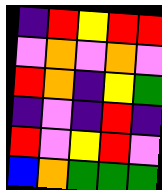[["indigo", "red", "yellow", "red", "red"], ["violet", "orange", "violet", "orange", "violet"], ["red", "orange", "indigo", "yellow", "green"], ["indigo", "violet", "indigo", "red", "indigo"], ["red", "violet", "yellow", "red", "violet"], ["blue", "orange", "green", "green", "green"]]